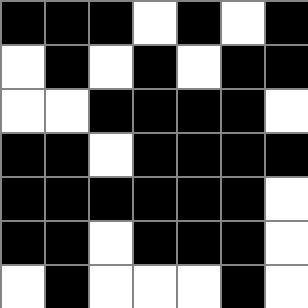[["black", "black", "black", "white", "black", "white", "black"], ["white", "black", "white", "black", "white", "black", "black"], ["white", "white", "black", "black", "black", "black", "white"], ["black", "black", "white", "black", "black", "black", "black"], ["black", "black", "black", "black", "black", "black", "white"], ["black", "black", "white", "black", "black", "black", "white"], ["white", "black", "white", "white", "white", "black", "white"]]